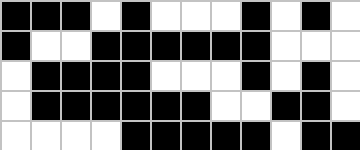[["black", "black", "black", "white", "black", "white", "white", "white", "black", "white", "black", "white"], ["black", "white", "white", "black", "black", "black", "black", "black", "black", "white", "white", "white"], ["white", "black", "black", "black", "black", "white", "white", "white", "black", "white", "black", "white"], ["white", "black", "black", "black", "black", "black", "black", "white", "white", "black", "black", "white"], ["white", "white", "white", "white", "black", "black", "black", "black", "black", "white", "black", "black"]]